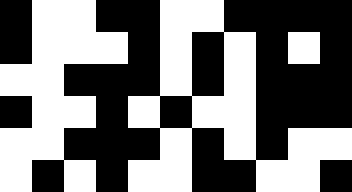[["black", "white", "white", "black", "black", "white", "white", "black", "black", "black", "black"], ["black", "white", "white", "white", "black", "white", "black", "white", "black", "white", "black"], ["white", "white", "black", "black", "black", "white", "black", "white", "black", "black", "black"], ["black", "white", "white", "black", "white", "black", "white", "white", "black", "black", "black"], ["white", "white", "black", "black", "black", "white", "black", "white", "black", "white", "white"], ["white", "black", "white", "black", "white", "white", "black", "black", "white", "white", "black"]]